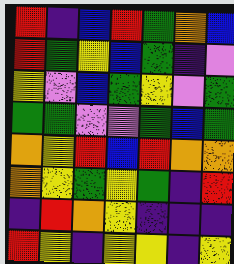[["red", "indigo", "blue", "red", "green", "orange", "blue"], ["red", "green", "yellow", "blue", "green", "indigo", "violet"], ["yellow", "violet", "blue", "green", "yellow", "violet", "green"], ["green", "green", "violet", "violet", "green", "blue", "green"], ["orange", "yellow", "red", "blue", "red", "orange", "orange"], ["orange", "yellow", "green", "yellow", "green", "indigo", "red"], ["indigo", "red", "orange", "yellow", "indigo", "indigo", "indigo"], ["red", "yellow", "indigo", "yellow", "yellow", "indigo", "yellow"]]